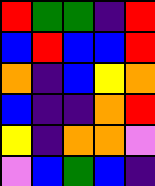[["red", "green", "green", "indigo", "red"], ["blue", "red", "blue", "blue", "red"], ["orange", "indigo", "blue", "yellow", "orange"], ["blue", "indigo", "indigo", "orange", "red"], ["yellow", "indigo", "orange", "orange", "violet"], ["violet", "blue", "green", "blue", "indigo"]]